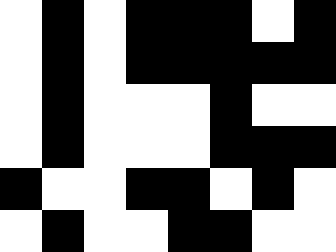[["white", "black", "white", "black", "black", "black", "white", "black"], ["white", "black", "white", "black", "black", "black", "black", "black"], ["white", "black", "white", "white", "white", "black", "white", "white"], ["white", "black", "white", "white", "white", "black", "black", "black"], ["black", "white", "white", "black", "black", "white", "black", "white"], ["white", "black", "white", "white", "black", "black", "white", "white"]]